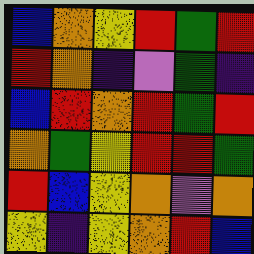[["blue", "orange", "yellow", "red", "green", "red"], ["red", "orange", "indigo", "violet", "green", "indigo"], ["blue", "red", "orange", "red", "green", "red"], ["orange", "green", "yellow", "red", "red", "green"], ["red", "blue", "yellow", "orange", "violet", "orange"], ["yellow", "indigo", "yellow", "orange", "red", "blue"]]